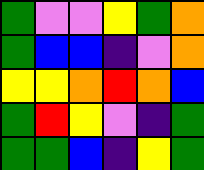[["green", "violet", "violet", "yellow", "green", "orange"], ["green", "blue", "blue", "indigo", "violet", "orange"], ["yellow", "yellow", "orange", "red", "orange", "blue"], ["green", "red", "yellow", "violet", "indigo", "green"], ["green", "green", "blue", "indigo", "yellow", "green"]]